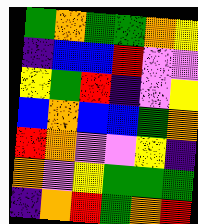[["green", "orange", "green", "green", "orange", "yellow"], ["indigo", "blue", "blue", "red", "violet", "violet"], ["yellow", "green", "red", "indigo", "violet", "yellow"], ["blue", "orange", "blue", "blue", "green", "orange"], ["red", "orange", "violet", "violet", "yellow", "indigo"], ["orange", "violet", "yellow", "green", "green", "green"], ["indigo", "orange", "red", "green", "orange", "red"]]